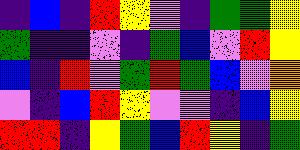[["indigo", "blue", "indigo", "red", "yellow", "violet", "indigo", "green", "green", "yellow"], ["green", "indigo", "indigo", "violet", "indigo", "green", "blue", "violet", "red", "yellow"], ["blue", "indigo", "red", "violet", "green", "red", "green", "blue", "violet", "orange"], ["violet", "indigo", "blue", "red", "yellow", "violet", "violet", "indigo", "blue", "yellow"], ["red", "red", "indigo", "yellow", "green", "blue", "red", "yellow", "indigo", "green"]]